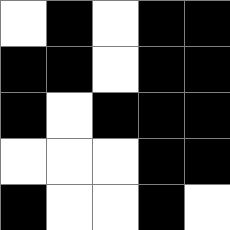[["white", "black", "white", "black", "black"], ["black", "black", "white", "black", "black"], ["black", "white", "black", "black", "black"], ["white", "white", "white", "black", "black"], ["black", "white", "white", "black", "white"]]